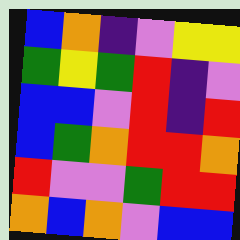[["blue", "orange", "indigo", "violet", "yellow", "yellow"], ["green", "yellow", "green", "red", "indigo", "violet"], ["blue", "blue", "violet", "red", "indigo", "red"], ["blue", "green", "orange", "red", "red", "orange"], ["red", "violet", "violet", "green", "red", "red"], ["orange", "blue", "orange", "violet", "blue", "blue"]]